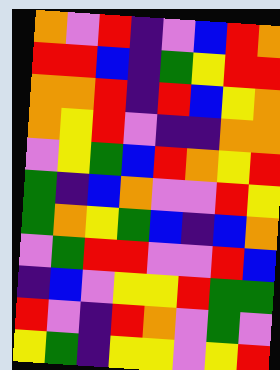[["orange", "violet", "red", "indigo", "violet", "blue", "red", "orange"], ["red", "red", "blue", "indigo", "green", "yellow", "red", "red"], ["orange", "orange", "red", "indigo", "red", "blue", "yellow", "orange"], ["orange", "yellow", "red", "violet", "indigo", "indigo", "orange", "orange"], ["violet", "yellow", "green", "blue", "red", "orange", "yellow", "red"], ["green", "indigo", "blue", "orange", "violet", "violet", "red", "yellow"], ["green", "orange", "yellow", "green", "blue", "indigo", "blue", "orange"], ["violet", "green", "red", "red", "violet", "violet", "red", "blue"], ["indigo", "blue", "violet", "yellow", "yellow", "red", "green", "green"], ["red", "violet", "indigo", "red", "orange", "violet", "green", "violet"], ["yellow", "green", "indigo", "yellow", "yellow", "violet", "yellow", "red"]]